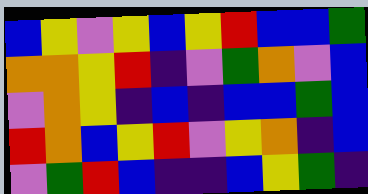[["blue", "yellow", "violet", "yellow", "blue", "yellow", "red", "blue", "blue", "green"], ["orange", "orange", "yellow", "red", "indigo", "violet", "green", "orange", "violet", "blue"], ["violet", "orange", "yellow", "indigo", "blue", "indigo", "blue", "blue", "green", "blue"], ["red", "orange", "blue", "yellow", "red", "violet", "yellow", "orange", "indigo", "blue"], ["violet", "green", "red", "blue", "indigo", "indigo", "blue", "yellow", "green", "indigo"]]